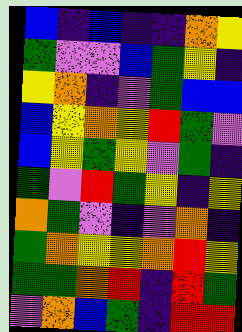[["blue", "indigo", "blue", "indigo", "indigo", "orange", "yellow"], ["green", "violet", "violet", "blue", "green", "yellow", "indigo"], ["yellow", "orange", "indigo", "violet", "green", "blue", "blue"], ["blue", "yellow", "orange", "yellow", "red", "green", "violet"], ["blue", "yellow", "green", "yellow", "violet", "green", "indigo"], ["green", "violet", "red", "green", "yellow", "indigo", "yellow"], ["orange", "green", "violet", "indigo", "violet", "orange", "indigo"], ["green", "orange", "yellow", "yellow", "orange", "red", "yellow"], ["green", "green", "orange", "red", "indigo", "red", "green"], ["violet", "orange", "blue", "green", "indigo", "red", "red"]]